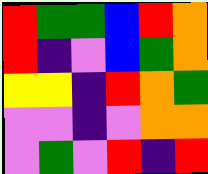[["red", "green", "green", "blue", "red", "orange"], ["red", "indigo", "violet", "blue", "green", "orange"], ["yellow", "yellow", "indigo", "red", "orange", "green"], ["violet", "violet", "indigo", "violet", "orange", "orange"], ["violet", "green", "violet", "red", "indigo", "red"]]